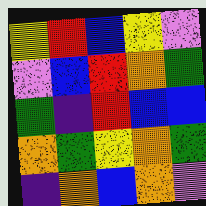[["yellow", "red", "blue", "yellow", "violet"], ["violet", "blue", "red", "orange", "green"], ["green", "indigo", "red", "blue", "blue"], ["orange", "green", "yellow", "orange", "green"], ["indigo", "orange", "blue", "orange", "violet"]]